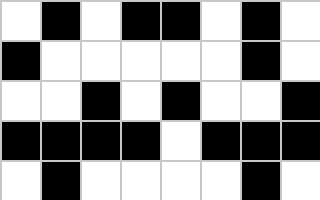[["white", "black", "white", "black", "black", "white", "black", "white"], ["black", "white", "white", "white", "white", "white", "black", "white"], ["white", "white", "black", "white", "black", "white", "white", "black"], ["black", "black", "black", "black", "white", "black", "black", "black"], ["white", "black", "white", "white", "white", "white", "black", "white"]]